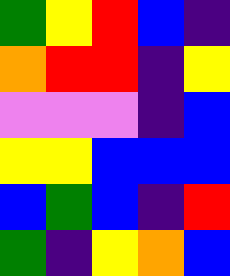[["green", "yellow", "red", "blue", "indigo"], ["orange", "red", "red", "indigo", "yellow"], ["violet", "violet", "violet", "indigo", "blue"], ["yellow", "yellow", "blue", "blue", "blue"], ["blue", "green", "blue", "indigo", "red"], ["green", "indigo", "yellow", "orange", "blue"]]